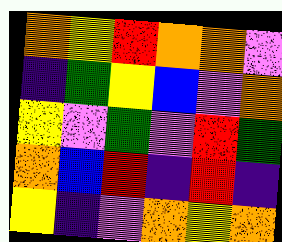[["orange", "yellow", "red", "orange", "orange", "violet"], ["indigo", "green", "yellow", "blue", "violet", "orange"], ["yellow", "violet", "green", "violet", "red", "green"], ["orange", "blue", "red", "indigo", "red", "indigo"], ["yellow", "indigo", "violet", "orange", "yellow", "orange"]]